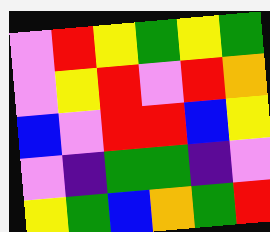[["violet", "red", "yellow", "green", "yellow", "green"], ["violet", "yellow", "red", "violet", "red", "orange"], ["blue", "violet", "red", "red", "blue", "yellow"], ["violet", "indigo", "green", "green", "indigo", "violet"], ["yellow", "green", "blue", "orange", "green", "red"]]